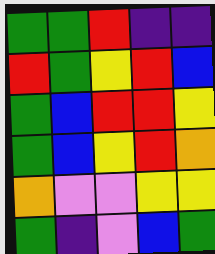[["green", "green", "red", "indigo", "indigo"], ["red", "green", "yellow", "red", "blue"], ["green", "blue", "red", "red", "yellow"], ["green", "blue", "yellow", "red", "orange"], ["orange", "violet", "violet", "yellow", "yellow"], ["green", "indigo", "violet", "blue", "green"]]